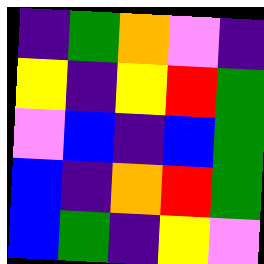[["indigo", "green", "orange", "violet", "indigo"], ["yellow", "indigo", "yellow", "red", "green"], ["violet", "blue", "indigo", "blue", "green"], ["blue", "indigo", "orange", "red", "green"], ["blue", "green", "indigo", "yellow", "violet"]]